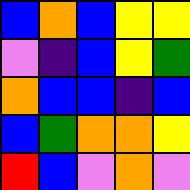[["blue", "orange", "blue", "yellow", "yellow"], ["violet", "indigo", "blue", "yellow", "green"], ["orange", "blue", "blue", "indigo", "blue"], ["blue", "green", "orange", "orange", "yellow"], ["red", "blue", "violet", "orange", "violet"]]